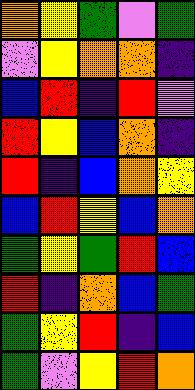[["orange", "yellow", "green", "violet", "green"], ["violet", "yellow", "orange", "orange", "indigo"], ["blue", "red", "indigo", "red", "violet"], ["red", "yellow", "blue", "orange", "indigo"], ["red", "indigo", "blue", "orange", "yellow"], ["blue", "red", "yellow", "blue", "orange"], ["green", "yellow", "green", "red", "blue"], ["red", "indigo", "orange", "blue", "green"], ["green", "yellow", "red", "indigo", "blue"], ["green", "violet", "yellow", "red", "orange"]]